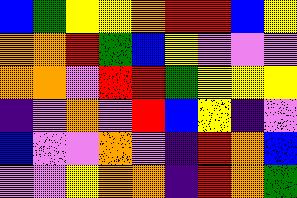[["blue", "green", "yellow", "yellow", "orange", "red", "red", "blue", "yellow"], ["orange", "orange", "red", "green", "blue", "yellow", "violet", "violet", "violet"], ["orange", "orange", "violet", "red", "red", "green", "yellow", "yellow", "yellow"], ["indigo", "violet", "orange", "violet", "red", "blue", "yellow", "indigo", "violet"], ["blue", "violet", "violet", "orange", "violet", "indigo", "red", "orange", "blue"], ["violet", "violet", "yellow", "orange", "orange", "indigo", "red", "orange", "green"]]